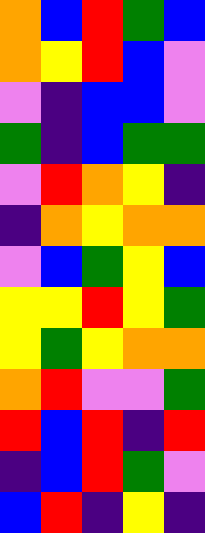[["orange", "blue", "red", "green", "blue"], ["orange", "yellow", "red", "blue", "violet"], ["violet", "indigo", "blue", "blue", "violet"], ["green", "indigo", "blue", "green", "green"], ["violet", "red", "orange", "yellow", "indigo"], ["indigo", "orange", "yellow", "orange", "orange"], ["violet", "blue", "green", "yellow", "blue"], ["yellow", "yellow", "red", "yellow", "green"], ["yellow", "green", "yellow", "orange", "orange"], ["orange", "red", "violet", "violet", "green"], ["red", "blue", "red", "indigo", "red"], ["indigo", "blue", "red", "green", "violet"], ["blue", "red", "indigo", "yellow", "indigo"]]